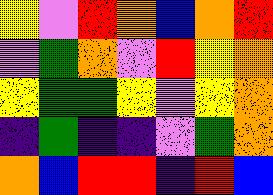[["yellow", "violet", "red", "orange", "blue", "orange", "red"], ["violet", "green", "orange", "violet", "red", "yellow", "orange"], ["yellow", "green", "green", "yellow", "violet", "yellow", "orange"], ["indigo", "green", "indigo", "indigo", "violet", "green", "orange"], ["orange", "blue", "red", "red", "indigo", "red", "blue"]]